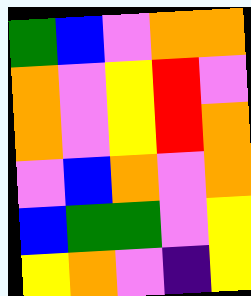[["green", "blue", "violet", "orange", "orange"], ["orange", "violet", "yellow", "red", "violet"], ["orange", "violet", "yellow", "red", "orange"], ["violet", "blue", "orange", "violet", "orange"], ["blue", "green", "green", "violet", "yellow"], ["yellow", "orange", "violet", "indigo", "yellow"]]